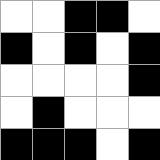[["white", "white", "black", "black", "white"], ["black", "white", "black", "white", "black"], ["white", "white", "white", "white", "black"], ["white", "black", "white", "white", "white"], ["black", "black", "black", "white", "black"]]